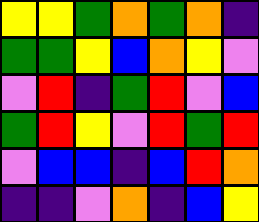[["yellow", "yellow", "green", "orange", "green", "orange", "indigo"], ["green", "green", "yellow", "blue", "orange", "yellow", "violet"], ["violet", "red", "indigo", "green", "red", "violet", "blue"], ["green", "red", "yellow", "violet", "red", "green", "red"], ["violet", "blue", "blue", "indigo", "blue", "red", "orange"], ["indigo", "indigo", "violet", "orange", "indigo", "blue", "yellow"]]